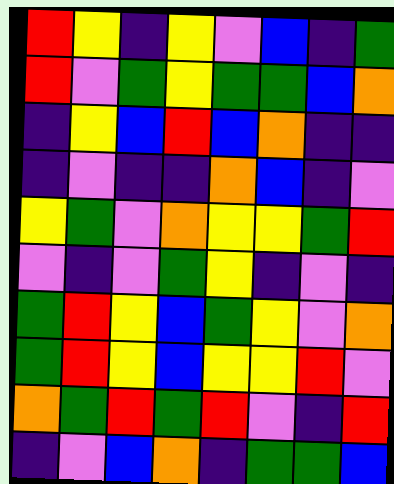[["red", "yellow", "indigo", "yellow", "violet", "blue", "indigo", "green"], ["red", "violet", "green", "yellow", "green", "green", "blue", "orange"], ["indigo", "yellow", "blue", "red", "blue", "orange", "indigo", "indigo"], ["indigo", "violet", "indigo", "indigo", "orange", "blue", "indigo", "violet"], ["yellow", "green", "violet", "orange", "yellow", "yellow", "green", "red"], ["violet", "indigo", "violet", "green", "yellow", "indigo", "violet", "indigo"], ["green", "red", "yellow", "blue", "green", "yellow", "violet", "orange"], ["green", "red", "yellow", "blue", "yellow", "yellow", "red", "violet"], ["orange", "green", "red", "green", "red", "violet", "indigo", "red"], ["indigo", "violet", "blue", "orange", "indigo", "green", "green", "blue"]]